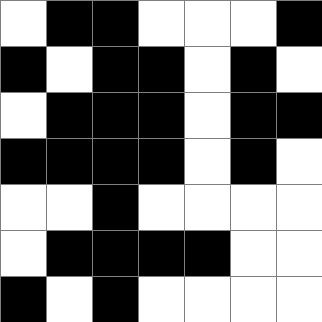[["white", "black", "black", "white", "white", "white", "black"], ["black", "white", "black", "black", "white", "black", "white"], ["white", "black", "black", "black", "white", "black", "black"], ["black", "black", "black", "black", "white", "black", "white"], ["white", "white", "black", "white", "white", "white", "white"], ["white", "black", "black", "black", "black", "white", "white"], ["black", "white", "black", "white", "white", "white", "white"]]